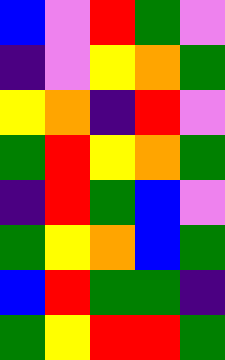[["blue", "violet", "red", "green", "violet"], ["indigo", "violet", "yellow", "orange", "green"], ["yellow", "orange", "indigo", "red", "violet"], ["green", "red", "yellow", "orange", "green"], ["indigo", "red", "green", "blue", "violet"], ["green", "yellow", "orange", "blue", "green"], ["blue", "red", "green", "green", "indigo"], ["green", "yellow", "red", "red", "green"]]